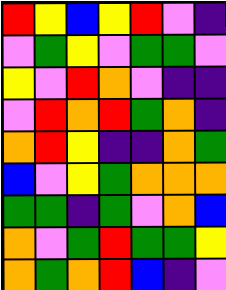[["red", "yellow", "blue", "yellow", "red", "violet", "indigo"], ["violet", "green", "yellow", "violet", "green", "green", "violet"], ["yellow", "violet", "red", "orange", "violet", "indigo", "indigo"], ["violet", "red", "orange", "red", "green", "orange", "indigo"], ["orange", "red", "yellow", "indigo", "indigo", "orange", "green"], ["blue", "violet", "yellow", "green", "orange", "orange", "orange"], ["green", "green", "indigo", "green", "violet", "orange", "blue"], ["orange", "violet", "green", "red", "green", "green", "yellow"], ["orange", "green", "orange", "red", "blue", "indigo", "violet"]]